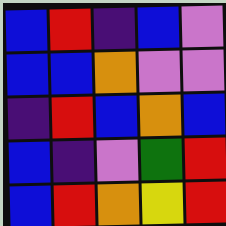[["blue", "red", "indigo", "blue", "violet"], ["blue", "blue", "orange", "violet", "violet"], ["indigo", "red", "blue", "orange", "blue"], ["blue", "indigo", "violet", "green", "red"], ["blue", "red", "orange", "yellow", "red"]]